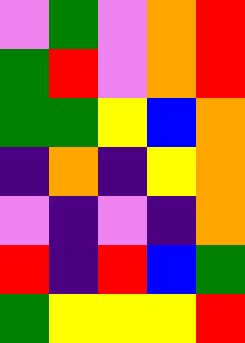[["violet", "green", "violet", "orange", "red"], ["green", "red", "violet", "orange", "red"], ["green", "green", "yellow", "blue", "orange"], ["indigo", "orange", "indigo", "yellow", "orange"], ["violet", "indigo", "violet", "indigo", "orange"], ["red", "indigo", "red", "blue", "green"], ["green", "yellow", "yellow", "yellow", "red"]]